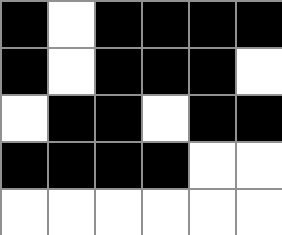[["black", "white", "black", "black", "black", "black"], ["black", "white", "black", "black", "black", "white"], ["white", "black", "black", "white", "black", "black"], ["black", "black", "black", "black", "white", "white"], ["white", "white", "white", "white", "white", "white"]]